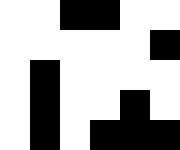[["white", "white", "black", "black", "white", "white"], ["white", "white", "white", "white", "white", "black"], ["white", "black", "white", "white", "white", "white"], ["white", "black", "white", "white", "black", "white"], ["white", "black", "white", "black", "black", "black"]]